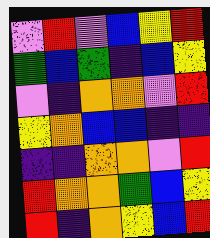[["violet", "red", "violet", "blue", "yellow", "red"], ["green", "blue", "green", "indigo", "blue", "yellow"], ["violet", "indigo", "orange", "orange", "violet", "red"], ["yellow", "orange", "blue", "blue", "indigo", "indigo"], ["indigo", "indigo", "orange", "orange", "violet", "red"], ["red", "orange", "orange", "green", "blue", "yellow"], ["red", "indigo", "orange", "yellow", "blue", "red"]]